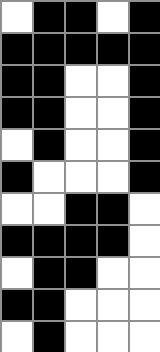[["white", "black", "black", "white", "black"], ["black", "black", "black", "black", "black"], ["black", "black", "white", "white", "black"], ["black", "black", "white", "white", "black"], ["white", "black", "white", "white", "black"], ["black", "white", "white", "white", "black"], ["white", "white", "black", "black", "white"], ["black", "black", "black", "black", "white"], ["white", "black", "black", "white", "white"], ["black", "black", "white", "white", "white"], ["white", "black", "white", "white", "white"]]